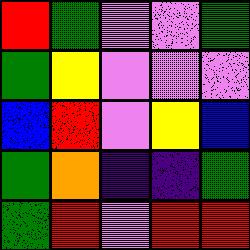[["red", "green", "violet", "violet", "green"], ["green", "yellow", "violet", "violet", "violet"], ["blue", "red", "violet", "yellow", "blue"], ["green", "orange", "indigo", "indigo", "green"], ["green", "red", "violet", "red", "red"]]